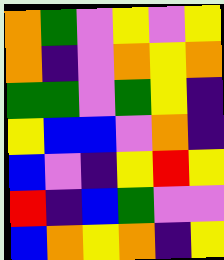[["orange", "green", "violet", "yellow", "violet", "yellow"], ["orange", "indigo", "violet", "orange", "yellow", "orange"], ["green", "green", "violet", "green", "yellow", "indigo"], ["yellow", "blue", "blue", "violet", "orange", "indigo"], ["blue", "violet", "indigo", "yellow", "red", "yellow"], ["red", "indigo", "blue", "green", "violet", "violet"], ["blue", "orange", "yellow", "orange", "indigo", "yellow"]]